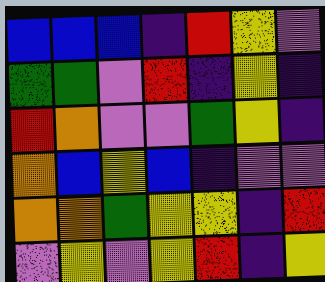[["blue", "blue", "blue", "indigo", "red", "yellow", "violet"], ["green", "green", "violet", "red", "indigo", "yellow", "indigo"], ["red", "orange", "violet", "violet", "green", "yellow", "indigo"], ["orange", "blue", "yellow", "blue", "indigo", "violet", "violet"], ["orange", "orange", "green", "yellow", "yellow", "indigo", "red"], ["violet", "yellow", "violet", "yellow", "red", "indigo", "yellow"]]